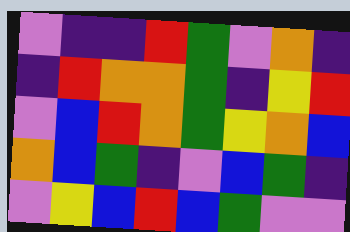[["violet", "indigo", "indigo", "red", "green", "violet", "orange", "indigo"], ["indigo", "red", "orange", "orange", "green", "indigo", "yellow", "red"], ["violet", "blue", "red", "orange", "green", "yellow", "orange", "blue"], ["orange", "blue", "green", "indigo", "violet", "blue", "green", "indigo"], ["violet", "yellow", "blue", "red", "blue", "green", "violet", "violet"]]